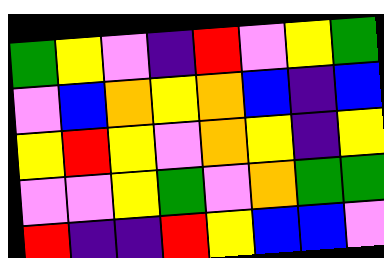[["green", "yellow", "violet", "indigo", "red", "violet", "yellow", "green"], ["violet", "blue", "orange", "yellow", "orange", "blue", "indigo", "blue"], ["yellow", "red", "yellow", "violet", "orange", "yellow", "indigo", "yellow"], ["violet", "violet", "yellow", "green", "violet", "orange", "green", "green"], ["red", "indigo", "indigo", "red", "yellow", "blue", "blue", "violet"]]